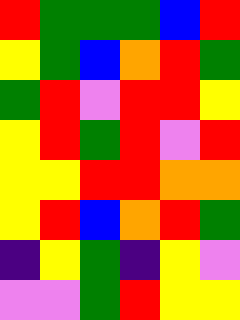[["red", "green", "green", "green", "blue", "red"], ["yellow", "green", "blue", "orange", "red", "green"], ["green", "red", "violet", "red", "red", "yellow"], ["yellow", "red", "green", "red", "violet", "red"], ["yellow", "yellow", "red", "red", "orange", "orange"], ["yellow", "red", "blue", "orange", "red", "green"], ["indigo", "yellow", "green", "indigo", "yellow", "violet"], ["violet", "violet", "green", "red", "yellow", "yellow"]]